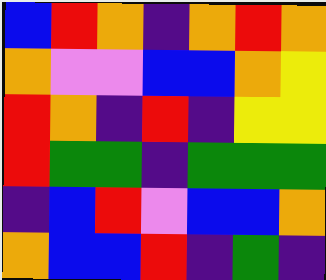[["blue", "red", "orange", "indigo", "orange", "red", "orange"], ["orange", "violet", "violet", "blue", "blue", "orange", "yellow"], ["red", "orange", "indigo", "red", "indigo", "yellow", "yellow"], ["red", "green", "green", "indigo", "green", "green", "green"], ["indigo", "blue", "red", "violet", "blue", "blue", "orange"], ["orange", "blue", "blue", "red", "indigo", "green", "indigo"]]